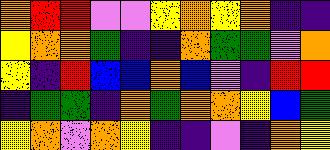[["orange", "red", "red", "violet", "violet", "yellow", "orange", "yellow", "orange", "indigo", "indigo"], ["yellow", "orange", "orange", "green", "indigo", "indigo", "orange", "green", "green", "violet", "orange"], ["yellow", "indigo", "red", "blue", "blue", "orange", "blue", "violet", "indigo", "red", "red"], ["indigo", "green", "green", "indigo", "orange", "green", "orange", "orange", "yellow", "blue", "green"], ["yellow", "orange", "violet", "orange", "yellow", "indigo", "indigo", "violet", "indigo", "orange", "yellow"]]